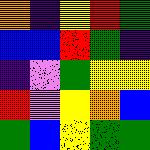[["orange", "indigo", "yellow", "red", "green"], ["blue", "blue", "red", "green", "indigo"], ["indigo", "violet", "green", "yellow", "yellow"], ["red", "violet", "yellow", "orange", "blue"], ["green", "blue", "yellow", "green", "green"]]